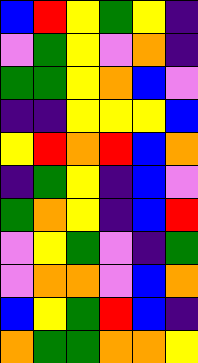[["blue", "red", "yellow", "green", "yellow", "indigo"], ["violet", "green", "yellow", "violet", "orange", "indigo"], ["green", "green", "yellow", "orange", "blue", "violet"], ["indigo", "indigo", "yellow", "yellow", "yellow", "blue"], ["yellow", "red", "orange", "red", "blue", "orange"], ["indigo", "green", "yellow", "indigo", "blue", "violet"], ["green", "orange", "yellow", "indigo", "blue", "red"], ["violet", "yellow", "green", "violet", "indigo", "green"], ["violet", "orange", "orange", "violet", "blue", "orange"], ["blue", "yellow", "green", "red", "blue", "indigo"], ["orange", "green", "green", "orange", "orange", "yellow"]]